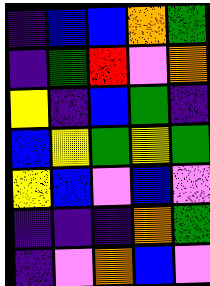[["indigo", "blue", "blue", "orange", "green"], ["indigo", "green", "red", "violet", "orange"], ["yellow", "indigo", "blue", "green", "indigo"], ["blue", "yellow", "green", "yellow", "green"], ["yellow", "blue", "violet", "blue", "violet"], ["indigo", "indigo", "indigo", "orange", "green"], ["indigo", "violet", "orange", "blue", "violet"]]